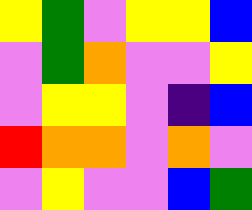[["yellow", "green", "violet", "yellow", "yellow", "blue"], ["violet", "green", "orange", "violet", "violet", "yellow"], ["violet", "yellow", "yellow", "violet", "indigo", "blue"], ["red", "orange", "orange", "violet", "orange", "violet"], ["violet", "yellow", "violet", "violet", "blue", "green"]]